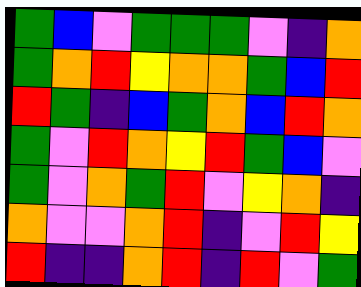[["green", "blue", "violet", "green", "green", "green", "violet", "indigo", "orange"], ["green", "orange", "red", "yellow", "orange", "orange", "green", "blue", "red"], ["red", "green", "indigo", "blue", "green", "orange", "blue", "red", "orange"], ["green", "violet", "red", "orange", "yellow", "red", "green", "blue", "violet"], ["green", "violet", "orange", "green", "red", "violet", "yellow", "orange", "indigo"], ["orange", "violet", "violet", "orange", "red", "indigo", "violet", "red", "yellow"], ["red", "indigo", "indigo", "orange", "red", "indigo", "red", "violet", "green"]]